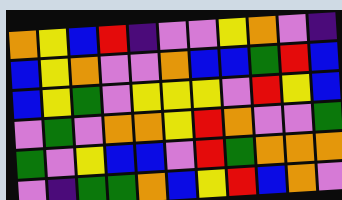[["orange", "yellow", "blue", "red", "indigo", "violet", "violet", "yellow", "orange", "violet", "indigo"], ["blue", "yellow", "orange", "violet", "violet", "orange", "blue", "blue", "green", "red", "blue"], ["blue", "yellow", "green", "violet", "yellow", "yellow", "yellow", "violet", "red", "yellow", "blue"], ["violet", "green", "violet", "orange", "orange", "yellow", "red", "orange", "violet", "violet", "green"], ["green", "violet", "yellow", "blue", "blue", "violet", "red", "green", "orange", "orange", "orange"], ["violet", "indigo", "green", "green", "orange", "blue", "yellow", "red", "blue", "orange", "violet"]]